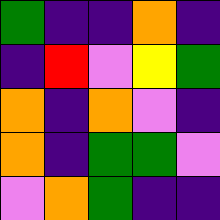[["green", "indigo", "indigo", "orange", "indigo"], ["indigo", "red", "violet", "yellow", "green"], ["orange", "indigo", "orange", "violet", "indigo"], ["orange", "indigo", "green", "green", "violet"], ["violet", "orange", "green", "indigo", "indigo"]]